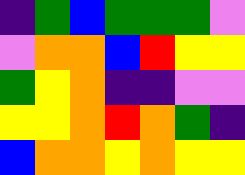[["indigo", "green", "blue", "green", "green", "green", "violet"], ["violet", "orange", "orange", "blue", "red", "yellow", "yellow"], ["green", "yellow", "orange", "indigo", "indigo", "violet", "violet"], ["yellow", "yellow", "orange", "red", "orange", "green", "indigo"], ["blue", "orange", "orange", "yellow", "orange", "yellow", "yellow"]]